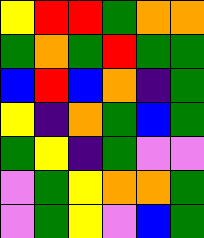[["yellow", "red", "red", "green", "orange", "orange"], ["green", "orange", "green", "red", "green", "green"], ["blue", "red", "blue", "orange", "indigo", "green"], ["yellow", "indigo", "orange", "green", "blue", "green"], ["green", "yellow", "indigo", "green", "violet", "violet"], ["violet", "green", "yellow", "orange", "orange", "green"], ["violet", "green", "yellow", "violet", "blue", "green"]]